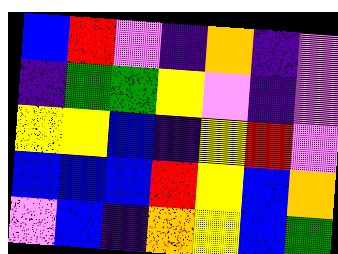[["blue", "red", "violet", "indigo", "orange", "indigo", "violet"], ["indigo", "green", "green", "yellow", "violet", "indigo", "violet"], ["yellow", "yellow", "blue", "indigo", "yellow", "red", "violet"], ["blue", "blue", "blue", "red", "yellow", "blue", "orange"], ["violet", "blue", "indigo", "orange", "yellow", "blue", "green"]]